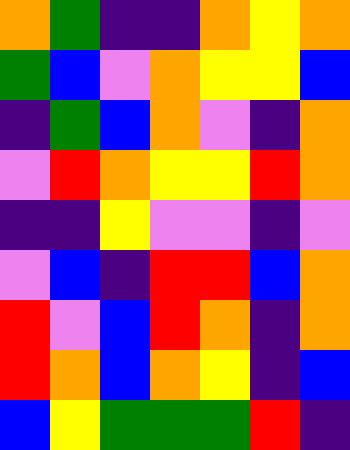[["orange", "green", "indigo", "indigo", "orange", "yellow", "orange"], ["green", "blue", "violet", "orange", "yellow", "yellow", "blue"], ["indigo", "green", "blue", "orange", "violet", "indigo", "orange"], ["violet", "red", "orange", "yellow", "yellow", "red", "orange"], ["indigo", "indigo", "yellow", "violet", "violet", "indigo", "violet"], ["violet", "blue", "indigo", "red", "red", "blue", "orange"], ["red", "violet", "blue", "red", "orange", "indigo", "orange"], ["red", "orange", "blue", "orange", "yellow", "indigo", "blue"], ["blue", "yellow", "green", "green", "green", "red", "indigo"]]